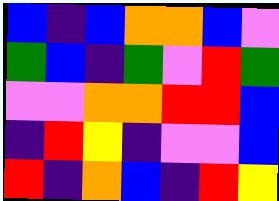[["blue", "indigo", "blue", "orange", "orange", "blue", "violet"], ["green", "blue", "indigo", "green", "violet", "red", "green"], ["violet", "violet", "orange", "orange", "red", "red", "blue"], ["indigo", "red", "yellow", "indigo", "violet", "violet", "blue"], ["red", "indigo", "orange", "blue", "indigo", "red", "yellow"]]